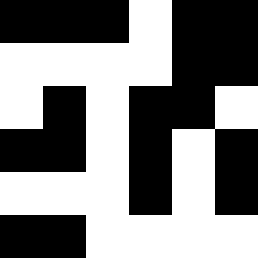[["black", "black", "black", "white", "black", "black"], ["white", "white", "white", "white", "black", "black"], ["white", "black", "white", "black", "black", "white"], ["black", "black", "white", "black", "white", "black"], ["white", "white", "white", "black", "white", "black"], ["black", "black", "white", "white", "white", "white"]]